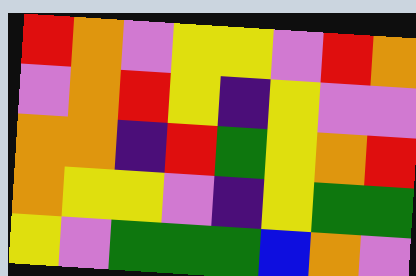[["red", "orange", "violet", "yellow", "yellow", "violet", "red", "orange"], ["violet", "orange", "red", "yellow", "indigo", "yellow", "violet", "violet"], ["orange", "orange", "indigo", "red", "green", "yellow", "orange", "red"], ["orange", "yellow", "yellow", "violet", "indigo", "yellow", "green", "green"], ["yellow", "violet", "green", "green", "green", "blue", "orange", "violet"]]